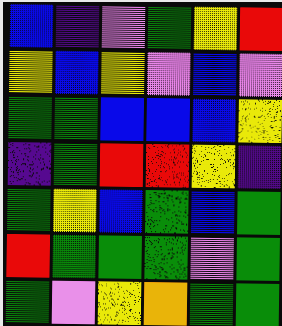[["blue", "indigo", "violet", "green", "yellow", "red"], ["yellow", "blue", "yellow", "violet", "blue", "violet"], ["green", "green", "blue", "blue", "blue", "yellow"], ["indigo", "green", "red", "red", "yellow", "indigo"], ["green", "yellow", "blue", "green", "blue", "green"], ["red", "green", "green", "green", "violet", "green"], ["green", "violet", "yellow", "orange", "green", "green"]]